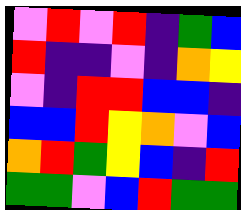[["violet", "red", "violet", "red", "indigo", "green", "blue"], ["red", "indigo", "indigo", "violet", "indigo", "orange", "yellow"], ["violet", "indigo", "red", "red", "blue", "blue", "indigo"], ["blue", "blue", "red", "yellow", "orange", "violet", "blue"], ["orange", "red", "green", "yellow", "blue", "indigo", "red"], ["green", "green", "violet", "blue", "red", "green", "green"]]